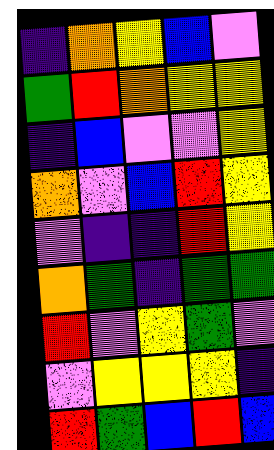[["indigo", "orange", "yellow", "blue", "violet"], ["green", "red", "orange", "yellow", "yellow"], ["indigo", "blue", "violet", "violet", "yellow"], ["orange", "violet", "blue", "red", "yellow"], ["violet", "indigo", "indigo", "red", "yellow"], ["orange", "green", "indigo", "green", "green"], ["red", "violet", "yellow", "green", "violet"], ["violet", "yellow", "yellow", "yellow", "indigo"], ["red", "green", "blue", "red", "blue"]]